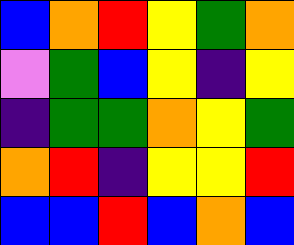[["blue", "orange", "red", "yellow", "green", "orange"], ["violet", "green", "blue", "yellow", "indigo", "yellow"], ["indigo", "green", "green", "orange", "yellow", "green"], ["orange", "red", "indigo", "yellow", "yellow", "red"], ["blue", "blue", "red", "blue", "orange", "blue"]]